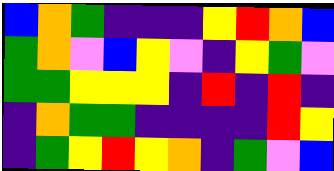[["blue", "orange", "green", "indigo", "indigo", "indigo", "yellow", "red", "orange", "blue"], ["green", "orange", "violet", "blue", "yellow", "violet", "indigo", "yellow", "green", "violet"], ["green", "green", "yellow", "yellow", "yellow", "indigo", "red", "indigo", "red", "indigo"], ["indigo", "orange", "green", "green", "indigo", "indigo", "indigo", "indigo", "red", "yellow"], ["indigo", "green", "yellow", "red", "yellow", "orange", "indigo", "green", "violet", "blue"]]